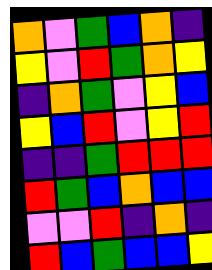[["orange", "violet", "green", "blue", "orange", "indigo"], ["yellow", "violet", "red", "green", "orange", "yellow"], ["indigo", "orange", "green", "violet", "yellow", "blue"], ["yellow", "blue", "red", "violet", "yellow", "red"], ["indigo", "indigo", "green", "red", "red", "red"], ["red", "green", "blue", "orange", "blue", "blue"], ["violet", "violet", "red", "indigo", "orange", "indigo"], ["red", "blue", "green", "blue", "blue", "yellow"]]